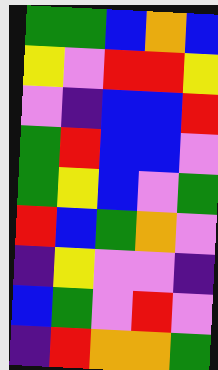[["green", "green", "blue", "orange", "blue"], ["yellow", "violet", "red", "red", "yellow"], ["violet", "indigo", "blue", "blue", "red"], ["green", "red", "blue", "blue", "violet"], ["green", "yellow", "blue", "violet", "green"], ["red", "blue", "green", "orange", "violet"], ["indigo", "yellow", "violet", "violet", "indigo"], ["blue", "green", "violet", "red", "violet"], ["indigo", "red", "orange", "orange", "green"]]